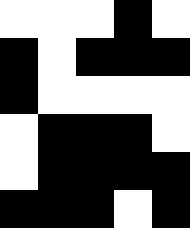[["white", "white", "white", "black", "white"], ["black", "white", "black", "black", "black"], ["black", "white", "white", "white", "white"], ["white", "black", "black", "black", "white"], ["white", "black", "black", "black", "black"], ["black", "black", "black", "white", "black"]]